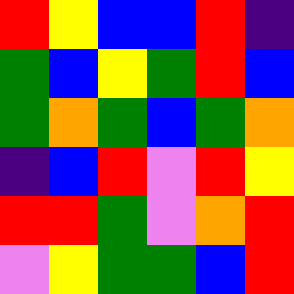[["red", "yellow", "blue", "blue", "red", "indigo"], ["green", "blue", "yellow", "green", "red", "blue"], ["green", "orange", "green", "blue", "green", "orange"], ["indigo", "blue", "red", "violet", "red", "yellow"], ["red", "red", "green", "violet", "orange", "red"], ["violet", "yellow", "green", "green", "blue", "red"]]